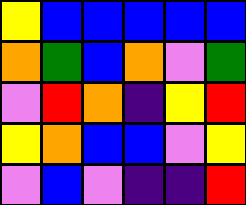[["yellow", "blue", "blue", "blue", "blue", "blue"], ["orange", "green", "blue", "orange", "violet", "green"], ["violet", "red", "orange", "indigo", "yellow", "red"], ["yellow", "orange", "blue", "blue", "violet", "yellow"], ["violet", "blue", "violet", "indigo", "indigo", "red"]]